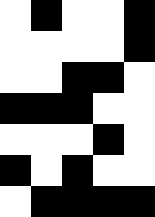[["white", "black", "white", "white", "black"], ["white", "white", "white", "white", "black"], ["white", "white", "black", "black", "white"], ["black", "black", "black", "white", "white"], ["white", "white", "white", "black", "white"], ["black", "white", "black", "white", "white"], ["white", "black", "black", "black", "black"]]